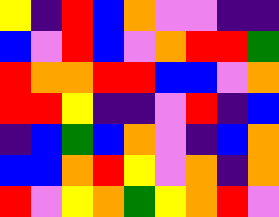[["yellow", "indigo", "red", "blue", "orange", "violet", "violet", "indigo", "indigo"], ["blue", "violet", "red", "blue", "violet", "orange", "red", "red", "green"], ["red", "orange", "orange", "red", "red", "blue", "blue", "violet", "orange"], ["red", "red", "yellow", "indigo", "indigo", "violet", "red", "indigo", "blue"], ["indigo", "blue", "green", "blue", "orange", "violet", "indigo", "blue", "orange"], ["blue", "blue", "orange", "red", "yellow", "violet", "orange", "indigo", "orange"], ["red", "violet", "yellow", "orange", "green", "yellow", "orange", "red", "violet"]]